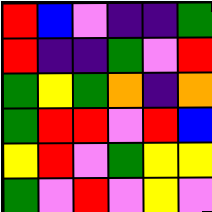[["red", "blue", "violet", "indigo", "indigo", "green"], ["red", "indigo", "indigo", "green", "violet", "red"], ["green", "yellow", "green", "orange", "indigo", "orange"], ["green", "red", "red", "violet", "red", "blue"], ["yellow", "red", "violet", "green", "yellow", "yellow"], ["green", "violet", "red", "violet", "yellow", "violet"]]